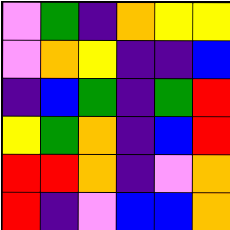[["violet", "green", "indigo", "orange", "yellow", "yellow"], ["violet", "orange", "yellow", "indigo", "indigo", "blue"], ["indigo", "blue", "green", "indigo", "green", "red"], ["yellow", "green", "orange", "indigo", "blue", "red"], ["red", "red", "orange", "indigo", "violet", "orange"], ["red", "indigo", "violet", "blue", "blue", "orange"]]